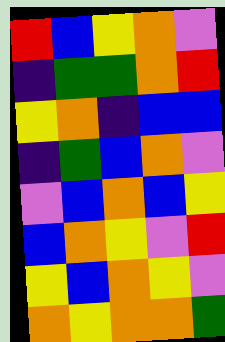[["red", "blue", "yellow", "orange", "violet"], ["indigo", "green", "green", "orange", "red"], ["yellow", "orange", "indigo", "blue", "blue"], ["indigo", "green", "blue", "orange", "violet"], ["violet", "blue", "orange", "blue", "yellow"], ["blue", "orange", "yellow", "violet", "red"], ["yellow", "blue", "orange", "yellow", "violet"], ["orange", "yellow", "orange", "orange", "green"]]